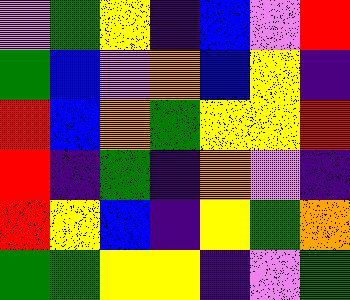[["violet", "green", "yellow", "indigo", "blue", "violet", "red"], ["green", "blue", "violet", "orange", "blue", "yellow", "indigo"], ["red", "blue", "orange", "green", "yellow", "yellow", "red"], ["red", "indigo", "green", "indigo", "orange", "violet", "indigo"], ["red", "yellow", "blue", "indigo", "yellow", "green", "orange"], ["green", "green", "yellow", "yellow", "indigo", "violet", "green"]]